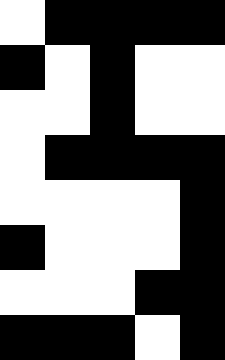[["white", "black", "black", "black", "black"], ["black", "white", "black", "white", "white"], ["white", "white", "black", "white", "white"], ["white", "black", "black", "black", "black"], ["white", "white", "white", "white", "black"], ["black", "white", "white", "white", "black"], ["white", "white", "white", "black", "black"], ["black", "black", "black", "white", "black"]]